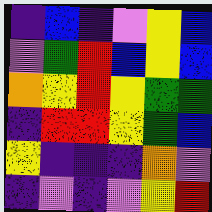[["indigo", "blue", "indigo", "violet", "yellow", "blue"], ["violet", "green", "red", "blue", "yellow", "blue"], ["orange", "yellow", "red", "yellow", "green", "green"], ["indigo", "red", "red", "yellow", "green", "blue"], ["yellow", "indigo", "indigo", "indigo", "orange", "violet"], ["indigo", "violet", "indigo", "violet", "yellow", "red"]]